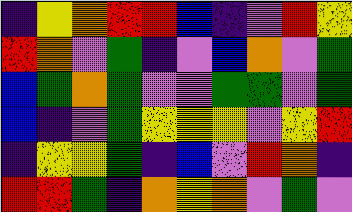[["indigo", "yellow", "orange", "red", "red", "blue", "indigo", "violet", "red", "yellow"], ["red", "orange", "violet", "green", "indigo", "violet", "blue", "orange", "violet", "green"], ["blue", "green", "orange", "green", "violet", "violet", "green", "green", "violet", "green"], ["blue", "indigo", "violet", "green", "yellow", "yellow", "yellow", "violet", "yellow", "red"], ["indigo", "yellow", "yellow", "green", "indigo", "blue", "violet", "red", "orange", "indigo"], ["red", "red", "green", "indigo", "orange", "yellow", "orange", "violet", "green", "violet"]]